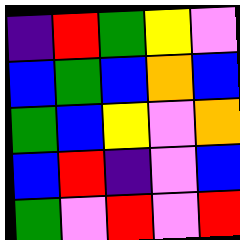[["indigo", "red", "green", "yellow", "violet"], ["blue", "green", "blue", "orange", "blue"], ["green", "blue", "yellow", "violet", "orange"], ["blue", "red", "indigo", "violet", "blue"], ["green", "violet", "red", "violet", "red"]]